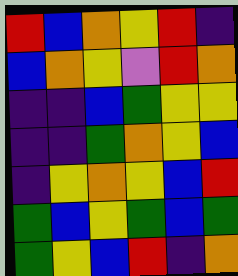[["red", "blue", "orange", "yellow", "red", "indigo"], ["blue", "orange", "yellow", "violet", "red", "orange"], ["indigo", "indigo", "blue", "green", "yellow", "yellow"], ["indigo", "indigo", "green", "orange", "yellow", "blue"], ["indigo", "yellow", "orange", "yellow", "blue", "red"], ["green", "blue", "yellow", "green", "blue", "green"], ["green", "yellow", "blue", "red", "indigo", "orange"]]